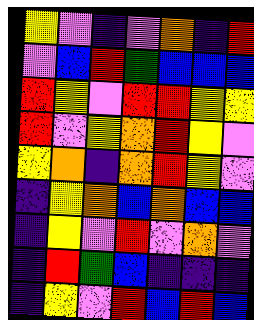[["yellow", "violet", "indigo", "violet", "orange", "indigo", "red"], ["violet", "blue", "red", "green", "blue", "blue", "blue"], ["red", "yellow", "violet", "red", "red", "yellow", "yellow"], ["red", "violet", "yellow", "orange", "red", "yellow", "violet"], ["yellow", "orange", "indigo", "orange", "red", "yellow", "violet"], ["indigo", "yellow", "orange", "blue", "orange", "blue", "blue"], ["indigo", "yellow", "violet", "red", "violet", "orange", "violet"], ["indigo", "red", "green", "blue", "indigo", "indigo", "indigo"], ["indigo", "yellow", "violet", "red", "blue", "red", "blue"]]